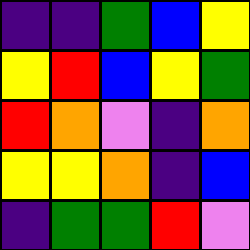[["indigo", "indigo", "green", "blue", "yellow"], ["yellow", "red", "blue", "yellow", "green"], ["red", "orange", "violet", "indigo", "orange"], ["yellow", "yellow", "orange", "indigo", "blue"], ["indigo", "green", "green", "red", "violet"]]